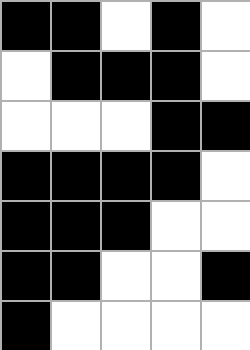[["black", "black", "white", "black", "white"], ["white", "black", "black", "black", "white"], ["white", "white", "white", "black", "black"], ["black", "black", "black", "black", "white"], ["black", "black", "black", "white", "white"], ["black", "black", "white", "white", "black"], ["black", "white", "white", "white", "white"]]